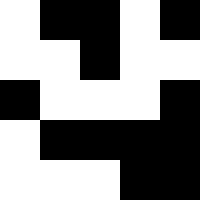[["white", "black", "black", "white", "black"], ["white", "white", "black", "white", "white"], ["black", "white", "white", "white", "black"], ["white", "black", "black", "black", "black"], ["white", "white", "white", "black", "black"]]